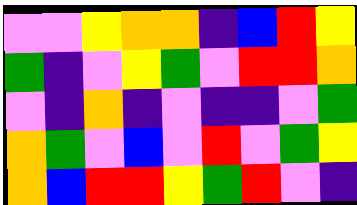[["violet", "violet", "yellow", "orange", "orange", "indigo", "blue", "red", "yellow"], ["green", "indigo", "violet", "yellow", "green", "violet", "red", "red", "orange"], ["violet", "indigo", "orange", "indigo", "violet", "indigo", "indigo", "violet", "green"], ["orange", "green", "violet", "blue", "violet", "red", "violet", "green", "yellow"], ["orange", "blue", "red", "red", "yellow", "green", "red", "violet", "indigo"]]